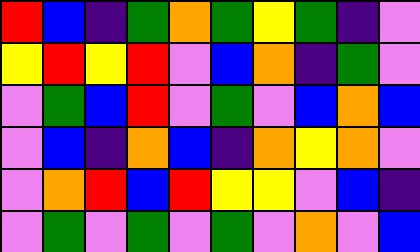[["red", "blue", "indigo", "green", "orange", "green", "yellow", "green", "indigo", "violet"], ["yellow", "red", "yellow", "red", "violet", "blue", "orange", "indigo", "green", "violet"], ["violet", "green", "blue", "red", "violet", "green", "violet", "blue", "orange", "blue"], ["violet", "blue", "indigo", "orange", "blue", "indigo", "orange", "yellow", "orange", "violet"], ["violet", "orange", "red", "blue", "red", "yellow", "yellow", "violet", "blue", "indigo"], ["violet", "green", "violet", "green", "violet", "green", "violet", "orange", "violet", "blue"]]